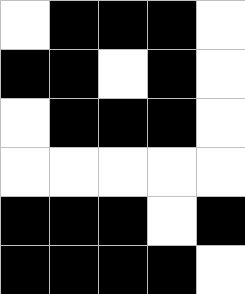[["white", "black", "black", "black", "white"], ["black", "black", "white", "black", "white"], ["white", "black", "black", "black", "white"], ["white", "white", "white", "white", "white"], ["black", "black", "black", "white", "black"], ["black", "black", "black", "black", "white"]]